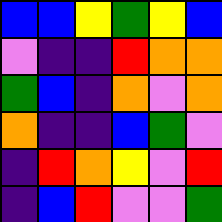[["blue", "blue", "yellow", "green", "yellow", "blue"], ["violet", "indigo", "indigo", "red", "orange", "orange"], ["green", "blue", "indigo", "orange", "violet", "orange"], ["orange", "indigo", "indigo", "blue", "green", "violet"], ["indigo", "red", "orange", "yellow", "violet", "red"], ["indigo", "blue", "red", "violet", "violet", "green"]]